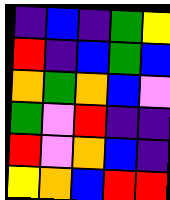[["indigo", "blue", "indigo", "green", "yellow"], ["red", "indigo", "blue", "green", "blue"], ["orange", "green", "orange", "blue", "violet"], ["green", "violet", "red", "indigo", "indigo"], ["red", "violet", "orange", "blue", "indigo"], ["yellow", "orange", "blue", "red", "red"]]